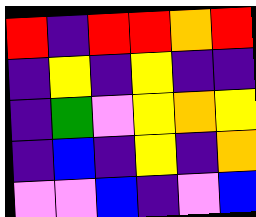[["red", "indigo", "red", "red", "orange", "red"], ["indigo", "yellow", "indigo", "yellow", "indigo", "indigo"], ["indigo", "green", "violet", "yellow", "orange", "yellow"], ["indigo", "blue", "indigo", "yellow", "indigo", "orange"], ["violet", "violet", "blue", "indigo", "violet", "blue"]]